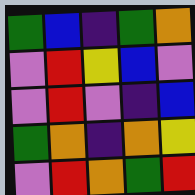[["green", "blue", "indigo", "green", "orange"], ["violet", "red", "yellow", "blue", "violet"], ["violet", "red", "violet", "indigo", "blue"], ["green", "orange", "indigo", "orange", "yellow"], ["violet", "red", "orange", "green", "red"]]